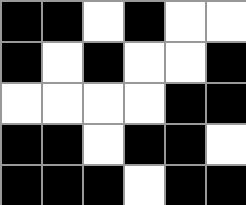[["black", "black", "white", "black", "white", "white"], ["black", "white", "black", "white", "white", "black"], ["white", "white", "white", "white", "black", "black"], ["black", "black", "white", "black", "black", "white"], ["black", "black", "black", "white", "black", "black"]]